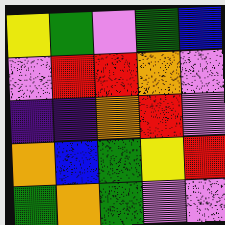[["yellow", "green", "violet", "green", "blue"], ["violet", "red", "red", "orange", "violet"], ["indigo", "indigo", "orange", "red", "violet"], ["orange", "blue", "green", "yellow", "red"], ["green", "orange", "green", "violet", "violet"]]